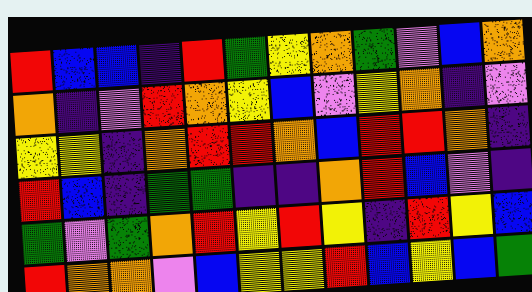[["red", "blue", "blue", "indigo", "red", "green", "yellow", "orange", "green", "violet", "blue", "orange"], ["orange", "indigo", "violet", "red", "orange", "yellow", "blue", "violet", "yellow", "orange", "indigo", "violet"], ["yellow", "yellow", "indigo", "orange", "red", "red", "orange", "blue", "red", "red", "orange", "indigo"], ["red", "blue", "indigo", "green", "green", "indigo", "indigo", "orange", "red", "blue", "violet", "indigo"], ["green", "violet", "green", "orange", "red", "yellow", "red", "yellow", "indigo", "red", "yellow", "blue"], ["red", "orange", "orange", "violet", "blue", "yellow", "yellow", "red", "blue", "yellow", "blue", "green"]]